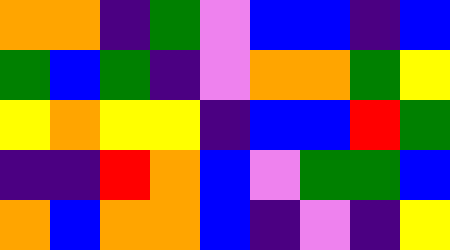[["orange", "orange", "indigo", "green", "violet", "blue", "blue", "indigo", "blue"], ["green", "blue", "green", "indigo", "violet", "orange", "orange", "green", "yellow"], ["yellow", "orange", "yellow", "yellow", "indigo", "blue", "blue", "red", "green"], ["indigo", "indigo", "red", "orange", "blue", "violet", "green", "green", "blue"], ["orange", "blue", "orange", "orange", "blue", "indigo", "violet", "indigo", "yellow"]]